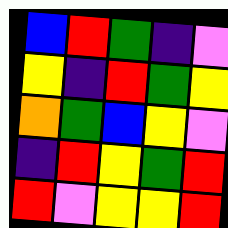[["blue", "red", "green", "indigo", "violet"], ["yellow", "indigo", "red", "green", "yellow"], ["orange", "green", "blue", "yellow", "violet"], ["indigo", "red", "yellow", "green", "red"], ["red", "violet", "yellow", "yellow", "red"]]